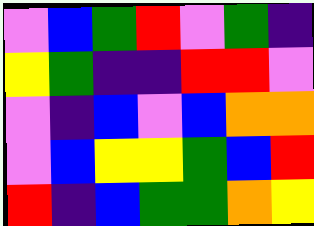[["violet", "blue", "green", "red", "violet", "green", "indigo"], ["yellow", "green", "indigo", "indigo", "red", "red", "violet"], ["violet", "indigo", "blue", "violet", "blue", "orange", "orange"], ["violet", "blue", "yellow", "yellow", "green", "blue", "red"], ["red", "indigo", "blue", "green", "green", "orange", "yellow"]]